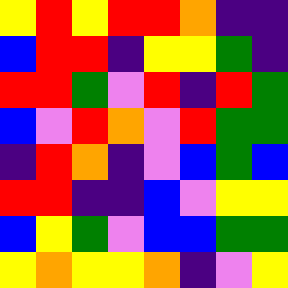[["yellow", "red", "yellow", "red", "red", "orange", "indigo", "indigo"], ["blue", "red", "red", "indigo", "yellow", "yellow", "green", "indigo"], ["red", "red", "green", "violet", "red", "indigo", "red", "green"], ["blue", "violet", "red", "orange", "violet", "red", "green", "green"], ["indigo", "red", "orange", "indigo", "violet", "blue", "green", "blue"], ["red", "red", "indigo", "indigo", "blue", "violet", "yellow", "yellow"], ["blue", "yellow", "green", "violet", "blue", "blue", "green", "green"], ["yellow", "orange", "yellow", "yellow", "orange", "indigo", "violet", "yellow"]]